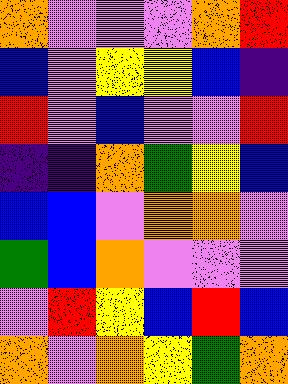[["orange", "violet", "violet", "violet", "orange", "red"], ["blue", "violet", "yellow", "yellow", "blue", "indigo"], ["red", "violet", "blue", "violet", "violet", "red"], ["indigo", "indigo", "orange", "green", "yellow", "blue"], ["blue", "blue", "violet", "orange", "orange", "violet"], ["green", "blue", "orange", "violet", "violet", "violet"], ["violet", "red", "yellow", "blue", "red", "blue"], ["orange", "violet", "orange", "yellow", "green", "orange"]]